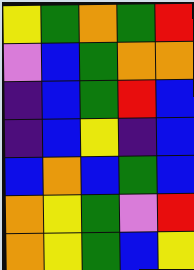[["yellow", "green", "orange", "green", "red"], ["violet", "blue", "green", "orange", "orange"], ["indigo", "blue", "green", "red", "blue"], ["indigo", "blue", "yellow", "indigo", "blue"], ["blue", "orange", "blue", "green", "blue"], ["orange", "yellow", "green", "violet", "red"], ["orange", "yellow", "green", "blue", "yellow"]]